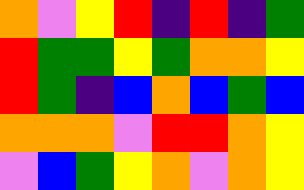[["orange", "violet", "yellow", "red", "indigo", "red", "indigo", "green"], ["red", "green", "green", "yellow", "green", "orange", "orange", "yellow"], ["red", "green", "indigo", "blue", "orange", "blue", "green", "blue"], ["orange", "orange", "orange", "violet", "red", "red", "orange", "yellow"], ["violet", "blue", "green", "yellow", "orange", "violet", "orange", "yellow"]]